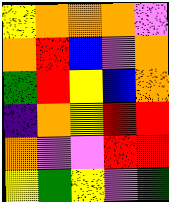[["yellow", "orange", "orange", "orange", "violet"], ["orange", "red", "blue", "violet", "orange"], ["green", "red", "yellow", "blue", "orange"], ["indigo", "orange", "yellow", "red", "red"], ["orange", "violet", "violet", "red", "red"], ["yellow", "green", "yellow", "violet", "green"]]